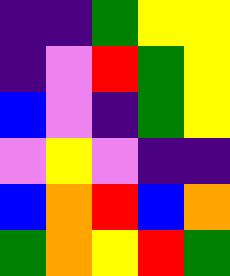[["indigo", "indigo", "green", "yellow", "yellow"], ["indigo", "violet", "red", "green", "yellow"], ["blue", "violet", "indigo", "green", "yellow"], ["violet", "yellow", "violet", "indigo", "indigo"], ["blue", "orange", "red", "blue", "orange"], ["green", "orange", "yellow", "red", "green"]]